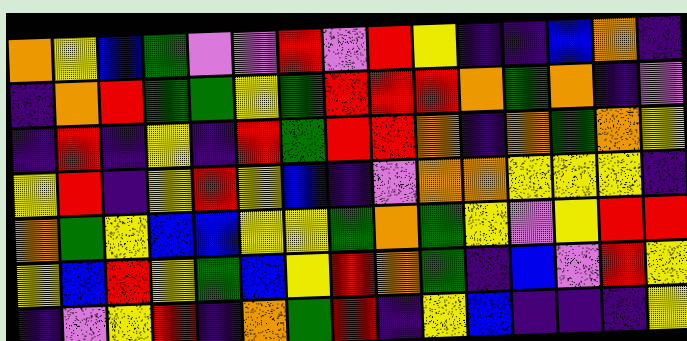[["orange", "yellow", "blue", "green", "violet", "violet", "red", "violet", "red", "yellow", "indigo", "indigo", "blue", "orange", "indigo"], ["indigo", "orange", "red", "green", "green", "yellow", "green", "red", "red", "red", "orange", "green", "orange", "indigo", "violet"], ["indigo", "red", "indigo", "yellow", "indigo", "red", "green", "red", "red", "orange", "indigo", "orange", "green", "orange", "yellow"], ["yellow", "red", "indigo", "yellow", "red", "yellow", "blue", "indigo", "violet", "orange", "orange", "yellow", "yellow", "yellow", "indigo"], ["orange", "green", "yellow", "blue", "blue", "yellow", "yellow", "green", "orange", "green", "yellow", "violet", "yellow", "red", "red"], ["yellow", "blue", "red", "yellow", "green", "blue", "yellow", "red", "orange", "green", "indigo", "blue", "violet", "red", "yellow"], ["indigo", "violet", "yellow", "red", "indigo", "orange", "green", "red", "indigo", "yellow", "blue", "indigo", "indigo", "indigo", "yellow"]]